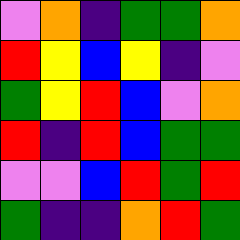[["violet", "orange", "indigo", "green", "green", "orange"], ["red", "yellow", "blue", "yellow", "indigo", "violet"], ["green", "yellow", "red", "blue", "violet", "orange"], ["red", "indigo", "red", "blue", "green", "green"], ["violet", "violet", "blue", "red", "green", "red"], ["green", "indigo", "indigo", "orange", "red", "green"]]